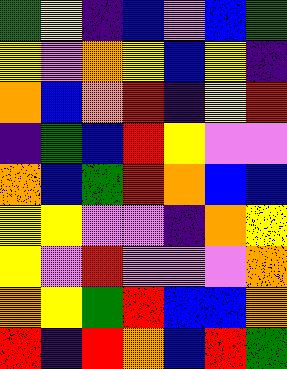[["green", "yellow", "indigo", "blue", "violet", "blue", "green"], ["yellow", "violet", "orange", "yellow", "blue", "yellow", "indigo"], ["orange", "blue", "orange", "red", "indigo", "yellow", "red"], ["indigo", "green", "blue", "red", "yellow", "violet", "violet"], ["orange", "blue", "green", "red", "orange", "blue", "blue"], ["yellow", "yellow", "violet", "violet", "indigo", "orange", "yellow"], ["yellow", "violet", "red", "violet", "violet", "violet", "orange"], ["orange", "yellow", "green", "red", "blue", "blue", "orange"], ["red", "indigo", "red", "orange", "blue", "red", "green"]]